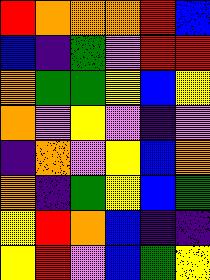[["red", "orange", "orange", "orange", "red", "blue"], ["blue", "indigo", "green", "violet", "red", "red"], ["orange", "green", "green", "yellow", "blue", "yellow"], ["orange", "violet", "yellow", "violet", "indigo", "violet"], ["indigo", "orange", "violet", "yellow", "blue", "orange"], ["orange", "indigo", "green", "yellow", "blue", "green"], ["yellow", "red", "orange", "blue", "indigo", "indigo"], ["yellow", "red", "violet", "blue", "green", "yellow"]]